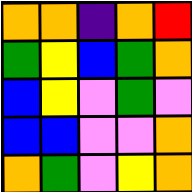[["orange", "orange", "indigo", "orange", "red"], ["green", "yellow", "blue", "green", "orange"], ["blue", "yellow", "violet", "green", "violet"], ["blue", "blue", "violet", "violet", "orange"], ["orange", "green", "violet", "yellow", "orange"]]